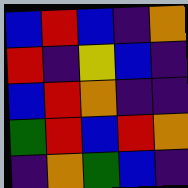[["blue", "red", "blue", "indigo", "orange"], ["red", "indigo", "yellow", "blue", "indigo"], ["blue", "red", "orange", "indigo", "indigo"], ["green", "red", "blue", "red", "orange"], ["indigo", "orange", "green", "blue", "indigo"]]